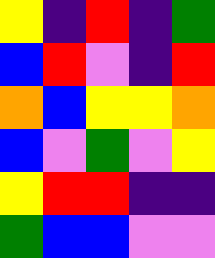[["yellow", "indigo", "red", "indigo", "green"], ["blue", "red", "violet", "indigo", "red"], ["orange", "blue", "yellow", "yellow", "orange"], ["blue", "violet", "green", "violet", "yellow"], ["yellow", "red", "red", "indigo", "indigo"], ["green", "blue", "blue", "violet", "violet"]]